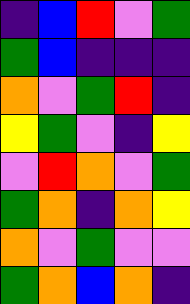[["indigo", "blue", "red", "violet", "green"], ["green", "blue", "indigo", "indigo", "indigo"], ["orange", "violet", "green", "red", "indigo"], ["yellow", "green", "violet", "indigo", "yellow"], ["violet", "red", "orange", "violet", "green"], ["green", "orange", "indigo", "orange", "yellow"], ["orange", "violet", "green", "violet", "violet"], ["green", "orange", "blue", "orange", "indigo"]]